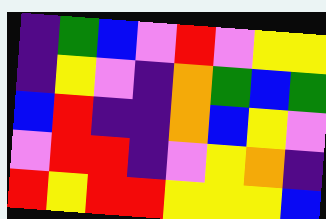[["indigo", "green", "blue", "violet", "red", "violet", "yellow", "yellow"], ["indigo", "yellow", "violet", "indigo", "orange", "green", "blue", "green"], ["blue", "red", "indigo", "indigo", "orange", "blue", "yellow", "violet"], ["violet", "red", "red", "indigo", "violet", "yellow", "orange", "indigo"], ["red", "yellow", "red", "red", "yellow", "yellow", "yellow", "blue"]]